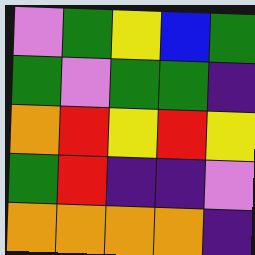[["violet", "green", "yellow", "blue", "green"], ["green", "violet", "green", "green", "indigo"], ["orange", "red", "yellow", "red", "yellow"], ["green", "red", "indigo", "indigo", "violet"], ["orange", "orange", "orange", "orange", "indigo"]]